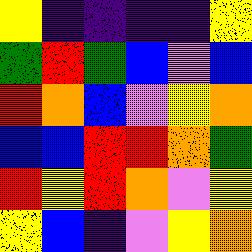[["yellow", "indigo", "indigo", "indigo", "indigo", "yellow"], ["green", "red", "green", "blue", "violet", "blue"], ["red", "orange", "blue", "violet", "yellow", "orange"], ["blue", "blue", "red", "red", "orange", "green"], ["red", "yellow", "red", "orange", "violet", "yellow"], ["yellow", "blue", "indigo", "violet", "yellow", "orange"]]